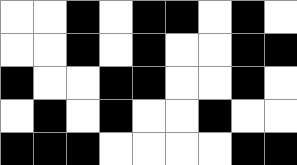[["white", "white", "black", "white", "black", "black", "white", "black", "white"], ["white", "white", "black", "white", "black", "white", "white", "black", "black"], ["black", "white", "white", "black", "black", "white", "white", "black", "white"], ["white", "black", "white", "black", "white", "white", "black", "white", "white"], ["black", "black", "black", "white", "white", "white", "white", "black", "black"]]